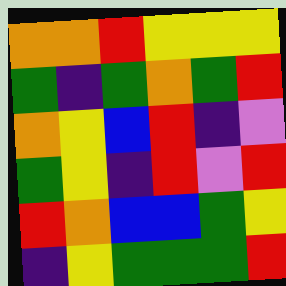[["orange", "orange", "red", "yellow", "yellow", "yellow"], ["green", "indigo", "green", "orange", "green", "red"], ["orange", "yellow", "blue", "red", "indigo", "violet"], ["green", "yellow", "indigo", "red", "violet", "red"], ["red", "orange", "blue", "blue", "green", "yellow"], ["indigo", "yellow", "green", "green", "green", "red"]]